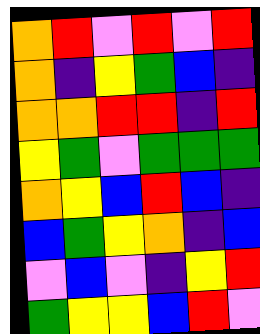[["orange", "red", "violet", "red", "violet", "red"], ["orange", "indigo", "yellow", "green", "blue", "indigo"], ["orange", "orange", "red", "red", "indigo", "red"], ["yellow", "green", "violet", "green", "green", "green"], ["orange", "yellow", "blue", "red", "blue", "indigo"], ["blue", "green", "yellow", "orange", "indigo", "blue"], ["violet", "blue", "violet", "indigo", "yellow", "red"], ["green", "yellow", "yellow", "blue", "red", "violet"]]